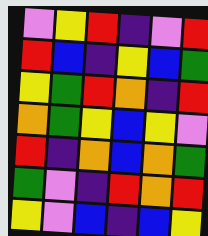[["violet", "yellow", "red", "indigo", "violet", "red"], ["red", "blue", "indigo", "yellow", "blue", "green"], ["yellow", "green", "red", "orange", "indigo", "red"], ["orange", "green", "yellow", "blue", "yellow", "violet"], ["red", "indigo", "orange", "blue", "orange", "green"], ["green", "violet", "indigo", "red", "orange", "red"], ["yellow", "violet", "blue", "indigo", "blue", "yellow"]]